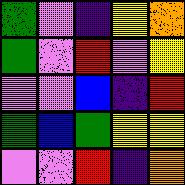[["green", "violet", "indigo", "yellow", "orange"], ["green", "violet", "red", "violet", "yellow"], ["violet", "violet", "blue", "indigo", "red"], ["green", "blue", "green", "yellow", "yellow"], ["violet", "violet", "red", "indigo", "orange"]]